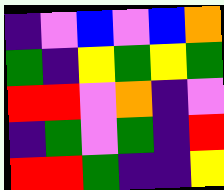[["indigo", "violet", "blue", "violet", "blue", "orange"], ["green", "indigo", "yellow", "green", "yellow", "green"], ["red", "red", "violet", "orange", "indigo", "violet"], ["indigo", "green", "violet", "green", "indigo", "red"], ["red", "red", "green", "indigo", "indigo", "yellow"]]